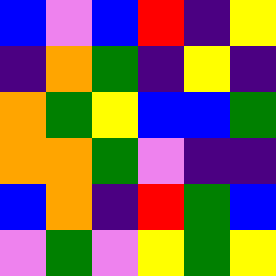[["blue", "violet", "blue", "red", "indigo", "yellow"], ["indigo", "orange", "green", "indigo", "yellow", "indigo"], ["orange", "green", "yellow", "blue", "blue", "green"], ["orange", "orange", "green", "violet", "indigo", "indigo"], ["blue", "orange", "indigo", "red", "green", "blue"], ["violet", "green", "violet", "yellow", "green", "yellow"]]